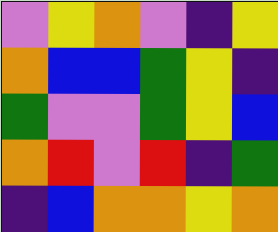[["violet", "yellow", "orange", "violet", "indigo", "yellow"], ["orange", "blue", "blue", "green", "yellow", "indigo"], ["green", "violet", "violet", "green", "yellow", "blue"], ["orange", "red", "violet", "red", "indigo", "green"], ["indigo", "blue", "orange", "orange", "yellow", "orange"]]